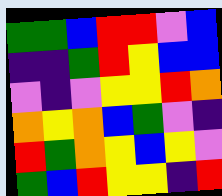[["green", "green", "blue", "red", "red", "violet", "blue"], ["indigo", "indigo", "green", "red", "yellow", "blue", "blue"], ["violet", "indigo", "violet", "yellow", "yellow", "red", "orange"], ["orange", "yellow", "orange", "blue", "green", "violet", "indigo"], ["red", "green", "orange", "yellow", "blue", "yellow", "violet"], ["green", "blue", "red", "yellow", "yellow", "indigo", "red"]]